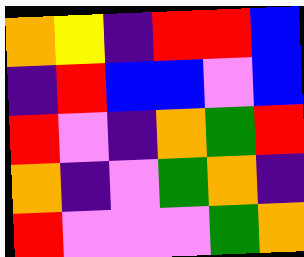[["orange", "yellow", "indigo", "red", "red", "blue"], ["indigo", "red", "blue", "blue", "violet", "blue"], ["red", "violet", "indigo", "orange", "green", "red"], ["orange", "indigo", "violet", "green", "orange", "indigo"], ["red", "violet", "violet", "violet", "green", "orange"]]